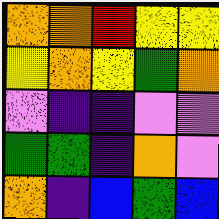[["orange", "orange", "red", "yellow", "yellow"], ["yellow", "orange", "yellow", "green", "orange"], ["violet", "indigo", "indigo", "violet", "violet"], ["green", "green", "indigo", "orange", "violet"], ["orange", "indigo", "blue", "green", "blue"]]